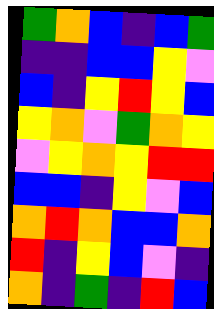[["green", "orange", "blue", "indigo", "blue", "green"], ["indigo", "indigo", "blue", "blue", "yellow", "violet"], ["blue", "indigo", "yellow", "red", "yellow", "blue"], ["yellow", "orange", "violet", "green", "orange", "yellow"], ["violet", "yellow", "orange", "yellow", "red", "red"], ["blue", "blue", "indigo", "yellow", "violet", "blue"], ["orange", "red", "orange", "blue", "blue", "orange"], ["red", "indigo", "yellow", "blue", "violet", "indigo"], ["orange", "indigo", "green", "indigo", "red", "blue"]]